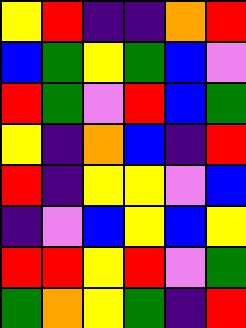[["yellow", "red", "indigo", "indigo", "orange", "red"], ["blue", "green", "yellow", "green", "blue", "violet"], ["red", "green", "violet", "red", "blue", "green"], ["yellow", "indigo", "orange", "blue", "indigo", "red"], ["red", "indigo", "yellow", "yellow", "violet", "blue"], ["indigo", "violet", "blue", "yellow", "blue", "yellow"], ["red", "red", "yellow", "red", "violet", "green"], ["green", "orange", "yellow", "green", "indigo", "red"]]